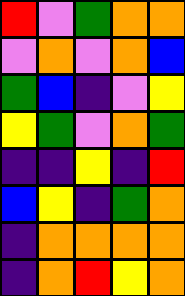[["red", "violet", "green", "orange", "orange"], ["violet", "orange", "violet", "orange", "blue"], ["green", "blue", "indigo", "violet", "yellow"], ["yellow", "green", "violet", "orange", "green"], ["indigo", "indigo", "yellow", "indigo", "red"], ["blue", "yellow", "indigo", "green", "orange"], ["indigo", "orange", "orange", "orange", "orange"], ["indigo", "orange", "red", "yellow", "orange"]]